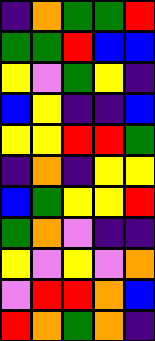[["indigo", "orange", "green", "green", "red"], ["green", "green", "red", "blue", "blue"], ["yellow", "violet", "green", "yellow", "indigo"], ["blue", "yellow", "indigo", "indigo", "blue"], ["yellow", "yellow", "red", "red", "green"], ["indigo", "orange", "indigo", "yellow", "yellow"], ["blue", "green", "yellow", "yellow", "red"], ["green", "orange", "violet", "indigo", "indigo"], ["yellow", "violet", "yellow", "violet", "orange"], ["violet", "red", "red", "orange", "blue"], ["red", "orange", "green", "orange", "indigo"]]